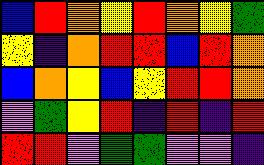[["blue", "red", "orange", "yellow", "red", "orange", "yellow", "green"], ["yellow", "indigo", "orange", "red", "red", "blue", "red", "orange"], ["blue", "orange", "yellow", "blue", "yellow", "red", "red", "orange"], ["violet", "green", "yellow", "red", "indigo", "red", "indigo", "red"], ["red", "red", "violet", "green", "green", "violet", "violet", "indigo"]]